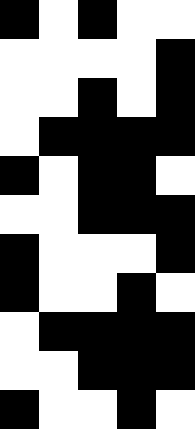[["black", "white", "black", "white", "white"], ["white", "white", "white", "white", "black"], ["white", "white", "black", "white", "black"], ["white", "black", "black", "black", "black"], ["black", "white", "black", "black", "white"], ["white", "white", "black", "black", "black"], ["black", "white", "white", "white", "black"], ["black", "white", "white", "black", "white"], ["white", "black", "black", "black", "black"], ["white", "white", "black", "black", "black"], ["black", "white", "white", "black", "white"]]